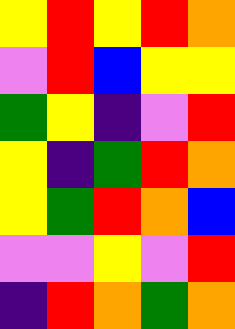[["yellow", "red", "yellow", "red", "orange"], ["violet", "red", "blue", "yellow", "yellow"], ["green", "yellow", "indigo", "violet", "red"], ["yellow", "indigo", "green", "red", "orange"], ["yellow", "green", "red", "orange", "blue"], ["violet", "violet", "yellow", "violet", "red"], ["indigo", "red", "orange", "green", "orange"]]